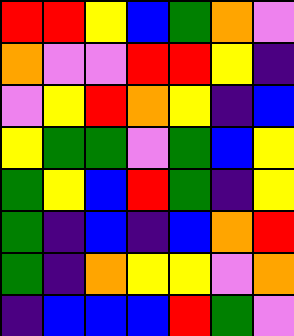[["red", "red", "yellow", "blue", "green", "orange", "violet"], ["orange", "violet", "violet", "red", "red", "yellow", "indigo"], ["violet", "yellow", "red", "orange", "yellow", "indigo", "blue"], ["yellow", "green", "green", "violet", "green", "blue", "yellow"], ["green", "yellow", "blue", "red", "green", "indigo", "yellow"], ["green", "indigo", "blue", "indigo", "blue", "orange", "red"], ["green", "indigo", "orange", "yellow", "yellow", "violet", "orange"], ["indigo", "blue", "blue", "blue", "red", "green", "violet"]]